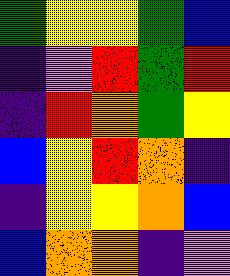[["green", "yellow", "yellow", "green", "blue"], ["indigo", "violet", "red", "green", "red"], ["indigo", "red", "orange", "green", "yellow"], ["blue", "yellow", "red", "orange", "indigo"], ["indigo", "yellow", "yellow", "orange", "blue"], ["blue", "orange", "orange", "indigo", "violet"]]